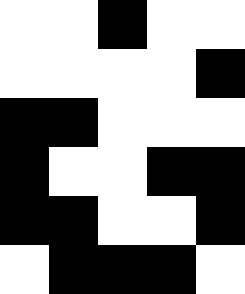[["white", "white", "black", "white", "white"], ["white", "white", "white", "white", "black"], ["black", "black", "white", "white", "white"], ["black", "white", "white", "black", "black"], ["black", "black", "white", "white", "black"], ["white", "black", "black", "black", "white"]]